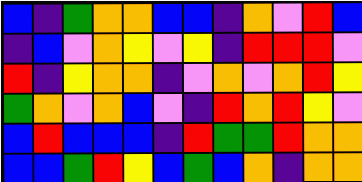[["blue", "indigo", "green", "orange", "orange", "blue", "blue", "indigo", "orange", "violet", "red", "blue"], ["indigo", "blue", "violet", "orange", "yellow", "violet", "yellow", "indigo", "red", "red", "red", "violet"], ["red", "indigo", "yellow", "orange", "orange", "indigo", "violet", "orange", "violet", "orange", "red", "yellow"], ["green", "orange", "violet", "orange", "blue", "violet", "indigo", "red", "orange", "red", "yellow", "violet"], ["blue", "red", "blue", "blue", "blue", "indigo", "red", "green", "green", "red", "orange", "orange"], ["blue", "blue", "green", "red", "yellow", "blue", "green", "blue", "orange", "indigo", "orange", "orange"]]